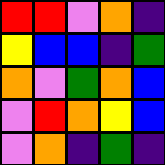[["red", "red", "violet", "orange", "indigo"], ["yellow", "blue", "blue", "indigo", "green"], ["orange", "violet", "green", "orange", "blue"], ["violet", "red", "orange", "yellow", "blue"], ["violet", "orange", "indigo", "green", "indigo"]]